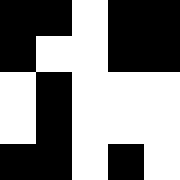[["black", "black", "white", "black", "black"], ["black", "white", "white", "black", "black"], ["white", "black", "white", "white", "white"], ["white", "black", "white", "white", "white"], ["black", "black", "white", "black", "white"]]